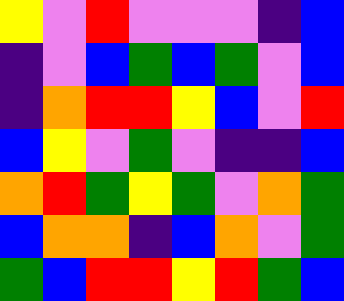[["yellow", "violet", "red", "violet", "violet", "violet", "indigo", "blue"], ["indigo", "violet", "blue", "green", "blue", "green", "violet", "blue"], ["indigo", "orange", "red", "red", "yellow", "blue", "violet", "red"], ["blue", "yellow", "violet", "green", "violet", "indigo", "indigo", "blue"], ["orange", "red", "green", "yellow", "green", "violet", "orange", "green"], ["blue", "orange", "orange", "indigo", "blue", "orange", "violet", "green"], ["green", "blue", "red", "red", "yellow", "red", "green", "blue"]]